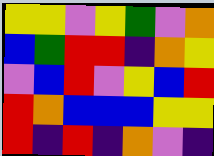[["yellow", "yellow", "violet", "yellow", "green", "violet", "orange"], ["blue", "green", "red", "red", "indigo", "orange", "yellow"], ["violet", "blue", "red", "violet", "yellow", "blue", "red"], ["red", "orange", "blue", "blue", "blue", "yellow", "yellow"], ["red", "indigo", "red", "indigo", "orange", "violet", "indigo"]]